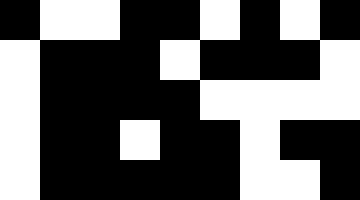[["black", "white", "white", "black", "black", "white", "black", "white", "black"], ["white", "black", "black", "black", "white", "black", "black", "black", "white"], ["white", "black", "black", "black", "black", "white", "white", "white", "white"], ["white", "black", "black", "white", "black", "black", "white", "black", "black"], ["white", "black", "black", "black", "black", "black", "white", "white", "black"]]